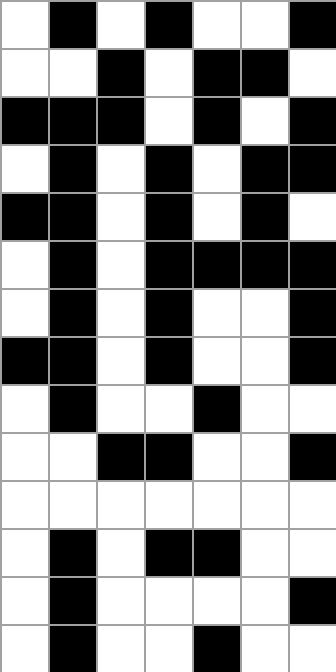[["white", "black", "white", "black", "white", "white", "black"], ["white", "white", "black", "white", "black", "black", "white"], ["black", "black", "black", "white", "black", "white", "black"], ["white", "black", "white", "black", "white", "black", "black"], ["black", "black", "white", "black", "white", "black", "white"], ["white", "black", "white", "black", "black", "black", "black"], ["white", "black", "white", "black", "white", "white", "black"], ["black", "black", "white", "black", "white", "white", "black"], ["white", "black", "white", "white", "black", "white", "white"], ["white", "white", "black", "black", "white", "white", "black"], ["white", "white", "white", "white", "white", "white", "white"], ["white", "black", "white", "black", "black", "white", "white"], ["white", "black", "white", "white", "white", "white", "black"], ["white", "black", "white", "white", "black", "white", "white"]]